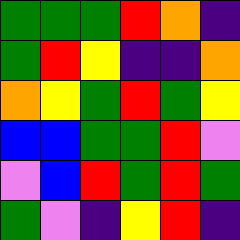[["green", "green", "green", "red", "orange", "indigo"], ["green", "red", "yellow", "indigo", "indigo", "orange"], ["orange", "yellow", "green", "red", "green", "yellow"], ["blue", "blue", "green", "green", "red", "violet"], ["violet", "blue", "red", "green", "red", "green"], ["green", "violet", "indigo", "yellow", "red", "indigo"]]